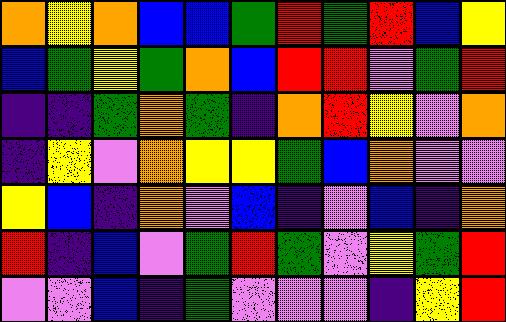[["orange", "yellow", "orange", "blue", "blue", "green", "red", "green", "red", "blue", "yellow"], ["blue", "green", "yellow", "green", "orange", "blue", "red", "red", "violet", "green", "red"], ["indigo", "indigo", "green", "orange", "green", "indigo", "orange", "red", "yellow", "violet", "orange"], ["indigo", "yellow", "violet", "orange", "yellow", "yellow", "green", "blue", "orange", "violet", "violet"], ["yellow", "blue", "indigo", "orange", "violet", "blue", "indigo", "violet", "blue", "indigo", "orange"], ["red", "indigo", "blue", "violet", "green", "red", "green", "violet", "yellow", "green", "red"], ["violet", "violet", "blue", "indigo", "green", "violet", "violet", "violet", "indigo", "yellow", "red"]]